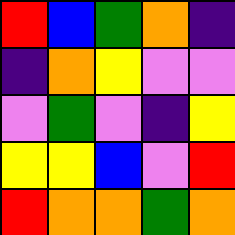[["red", "blue", "green", "orange", "indigo"], ["indigo", "orange", "yellow", "violet", "violet"], ["violet", "green", "violet", "indigo", "yellow"], ["yellow", "yellow", "blue", "violet", "red"], ["red", "orange", "orange", "green", "orange"]]